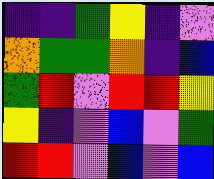[["indigo", "indigo", "green", "yellow", "indigo", "violet"], ["orange", "green", "green", "orange", "indigo", "blue"], ["green", "red", "violet", "red", "red", "yellow"], ["yellow", "indigo", "violet", "blue", "violet", "green"], ["red", "red", "violet", "blue", "violet", "blue"]]